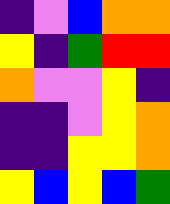[["indigo", "violet", "blue", "orange", "orange"], ["yellow", "indigo", "green", "red", "red"], ["orange", "violet", "violet", "yellow", "indigo"], ["indigo", "indigo", "violet", "yellow", "orange"], ["indigo", "indigo", "yellow", "yellow", "orange"], ["yellow", "blue", "yellow", "blue", "green"]]